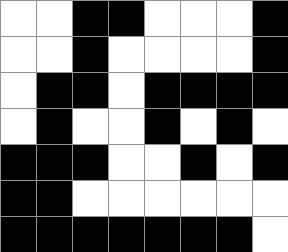[["white", "white", "black", "black", "white", "white", "white", "black"], ["white", "white", "black", "white", "white", "white", "white", "black"], ["white", "black", "black", "white", "black", "black", "black", "black"], ["white", "black", "white", "white", "black", "white", "black", "white"], ["black", "black", "black", "white", "white", "black", "white", "black"], ["black", "black", "white", "white", "white", "white", "white", "white"], ["black", "black", "black", "black", "black", "black", "black", "white"]]